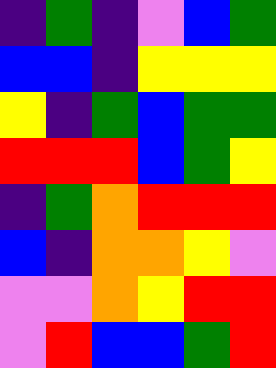[["indigo", "green", "indigo", "violet", "blue", "green"], ["blue", "blue", "indigo", "yellow", "yellow", "yellow"], ["yellow", "indigo", "green", "blue", "green", "green"], ["red", "red", "red", "blue", "green", "yellow"], ["indigo", "green", "orange", "red", "red", "red"], ["blue", "indigo", "orange", "orange", "yellow", "violet"], ["violet", "violet", "orange", "yellow", "red", "red"], ["violet", "red", "blue", "blue", "green", "red"]]